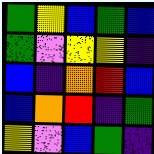[["green", "yellow", "blue", "green", "blue"], ["green", "violet", "yellow", "yellow", "indigo"], ["blue", "indigo", "orange", "red", "blue"], ["blue", "orange", "red", "indigo", "green"], ["yellow", "violet", "blue", "green", "indigo"]]